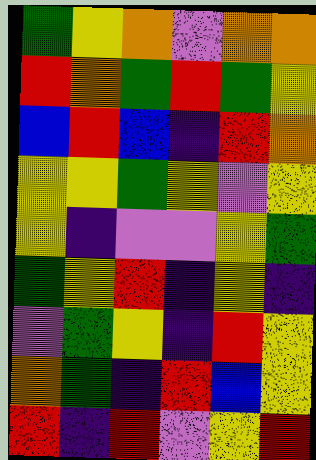[["green", "yellow", "orange", "violet", "orange", "orange"], ["red", "orange", "green", "red", "green", "yellow"], ["blue", "red", "blue", "indigo", "red", "orange"], ["yellow", "yellow", "green", "yellow", "violet", "yellow"], ["yellow", "indigo", "violet", "violet", "yellow", "green"], ["green", "yellow", "red", "indigo", "yellow", "indigo"], ["violet", "green", "yellow", "indigo", "red", "yellow"], ["orange", "green", "indigo", "red", "blue", "yellow"], ["red", "indigo", "red", "violet", "yellow", "red"]]